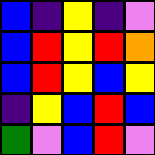[["blue", "indigo", "yellow", "indigo", "violet"], ["blue", "red", "yellow", "red", "orange"], ["blue", "red", "yellow", "blue", "yellow"], ["indigo", "yellow", "blue", "red", "blue"], ["green", "violet", "blue", "red", "violet"]]